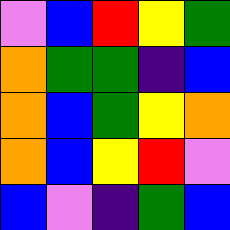[["violet", "blue", "red", "yellow", "green"], ["orange", "green", "green", "indigo", "blue"], ["orange", "blue", "green", "yellow", "orange"], ["orange", "blue", "yellow", "red", "violet"], ["blue", "violet", "indigo", "green", "blue"]]